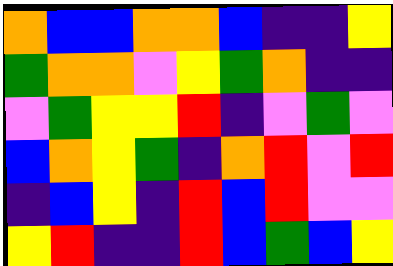[["orange", "blue", "blue", "orange", "orange", "blue", "indigo", "indigo", "yellow"], ["green", "orange", "orange", "violet", "yellow", "green", "orange", "indigo", "indigo"], ["violet", "green", "yellow", "yellow", "red", "indigo", "violet", "green", "violet"], ["blue", "orange", "yellow", "green", "indigo", "orange", "red", "violet", "red"], ["indigo", "blue", "yellow", "indigo", "red", "blue", "red", "violet", "violet"], ["yellow", "red", "indigo", "indigo", "red", "blue", "green", "blue", "yellow"]]